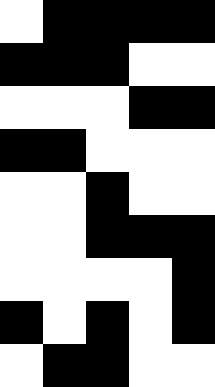[["white", "black", "black", "black", "black"], ["black", "black", "black", "white", "white"], ["white", "white", "white", "black", "black"], ["black", "black", "white", "white", "white"], ["white", "white", "black", "white", "white"], ["white", "white", "black", "black", "black"], ["white", "white", "white", "white", "black"], ["black", "white", "black", "white", "black"], ["white", "black", "black", "white", "white"]]